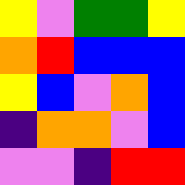[["yellow", "violet", "green", "green", "yellow"], ["orange", "red", "blue", "blue", "blue"], ["yellow", "blue", "violet", "orange", "blue"], ["indigo", "orange", "orange", "violet", "blue"], ["violet", "violet", "indigo", "red", "red"]]